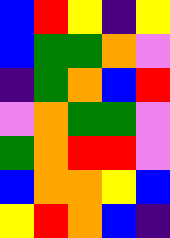[["blue", "red", "yellow", "indigo", "yellow"], ["blue", "green", "green", "orange", "violet"], ["indigo", "green", "orange", "blue", "red"], ["violet", "orange", "green", "green", "violet"], ["green", "orange", "red", "red", "violet"], ["blue", "orange", "orange", "yellow", "blue"], ["yellow", "red", "orange", "blue", "indigo"]]